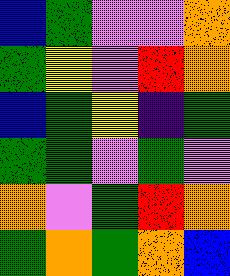[["blue", "green", "violet", "violet", "orange"], ["green", "yellow", "violet", "red", "orange"], ["blue", "green", "yellow", "indigo", "green"], ["green", "green", "violet", "green", "violet"], ["orange", "violet", "green", "red", "orange"], ["green", "orange", "green", "orange", "blue"]]